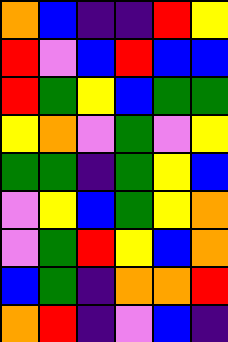[["orange", "blue", "indigo", "indigo", "red", "yellow"], ["red", "violet", "blue", "red", "blue", "blue"], ["red", "green", "yellow", "blue", "green", "green"], ["yellow", "orange", "violet", "green", "violet", "yellow"], ["green", "green", "indigo", "green", "yellow", "blue"], ["violet", "yellow", "blue", "green", "yellow", "orange"], ["violet", "green", "red", "yellow", "blue", "orange"], ["blue", "green", "indigo", "orange", "orange", "red"], ["orange", "red", "indigo", "violet", "blue", "indigo"]]